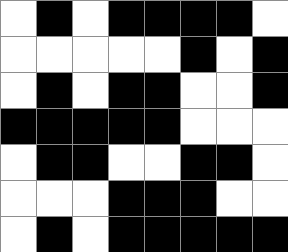[["white", "black", "white", "black", "black", "black", "black", "white"], ["white", "white", "white", "white", "white", "black", "white", "black"], ["white", "black", "white", "black", "black", "white", "white", "black"], ["black", "black", "black", "black", "black", "white", "white", "white"], ["white", "black", "black", "white", "white", "black", "black", "white"], ["white", "white", "white", "black", "black", "black", "white", "white"], ["white", "black", "white", "black", "black", "black", "black", "black"]]